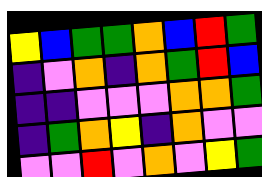[["yellow", "blue", "green", "green", "orange", "blue", "red", "green"], ["indigo", "violet", "orange", "indigo", "orange", "green", "red", "blue"], ["indigo", "indigo", "violet", "violet", "violet", "orange", "orange", "green"], ["indigo", "green", "orange", "yellow", "indigo", "orange", "violet", "violet"], ["violet", "violet", "red", "violet", "orange", "violet", "yellow", "green"]]